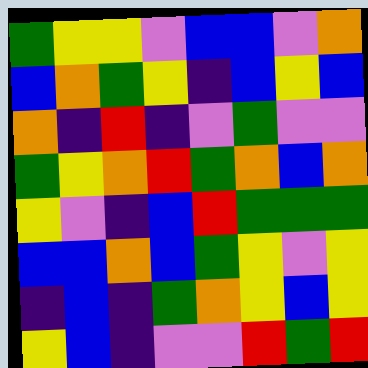[["green", "yellow", "yellow", "violet", "blue", "blue", "violet", "orange"], ["blue", "orange", "green", "yellow", "indigo", "blue", "yellow", "blue"], ["orange", "indigo", "red", "indigo", "violet", "green", "violet", "violet"], ["green", "yellow", "orange", "red", "green", "orange", "blue", "orange"], ["yellow", "violet", "indigo", "blue", "red", "green", "green", "green"], ["blue", "blue", "orange", "blue", "green", "yellow", "violet", "yellow"], ["indigo", "blue", "indigo", "green", "orange", "yellow", "blue", "yellow"], ["yellow", "blue", "indigo", "violet", "violet", "red", "green", "red"]]